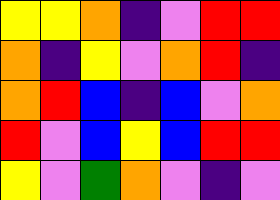[["yellow", "yellow", "orange", "indigo", "violet", "red", "red"], ["orange", "indigo", "yellow", "violet", "orange", "red", "indigo"], ["orange", "red", "blue", "indigo", "blue", "violet", "orange"], ["red", "violet", "blue", "yellow", "blue", "red", "red"], ["yellow", "violet", "green", "orange", "violet", "indigo", "violet"]]